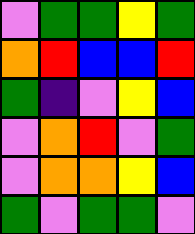[["violet", "green", "green", "yellow", "green"], ["orange", "red", "blue", "blue", "red"], ["green", "indigo", "violet", "yellow", "blue"], ["violet", "orange", "red", "violet", "green"], ["violet", "orange", "orange", "yellow", "blue"], ["green", "violet", "green", "green", "violet"]]